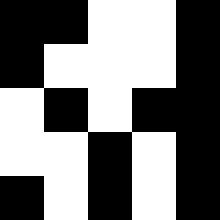[["black", "black", "white", "white", "black"], ["black", "white", "white", "white", "black"], ["white", "black", "white", "black", "black"], ["white", "white", "black", "white", "black"], ["black", "white", "black", "white", "black"]]